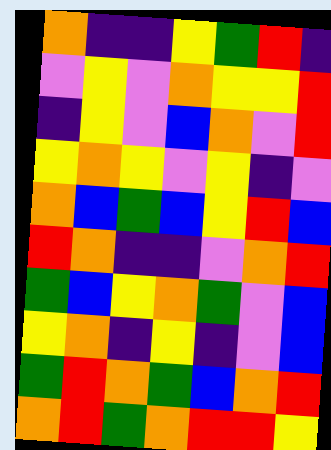[["orange", "indigo", "indigo", "yellow", "green", "red", "indigo"], ["violet", "yellow", "violet", "orange", "yellow", "yellow", "red"], ["indigo", "yellow", "violet", "blue", "orange", "violet", "red"], ["yellow", "orange", "yellow", "violet", "yellow", "indigo", "violet"], ["orange", "blue", "green", "blue", "yellow", "red", "blue"], ["red", "orange", "indigo", "indigo", "violet", "orange", "red"], ["green", "blue", "yellow", "orange", "green", "violet", "blue"], ["yellow", "orange", "indigo", "yellow", "indigo", "violet", "blue"], ["green", "red", "orange", "green", "blue", "orange", "red"], ["orange", "red", "green", "orange", "red", "red", "yellow"]]